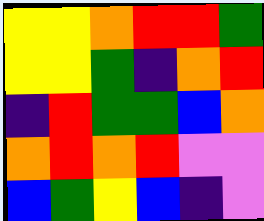[["yellow", "yellow", "orange", "red", "red", "green"], ["yellow", "yellow", "green", "indigo", "orange", "red"], ["indigo", "red", "green", "green", "blue", "orange"], ["orange", "red", "orange", "red", "violet", "violet"], ["blue", "green", "yellow", "blue", "indigo", "violet"]]